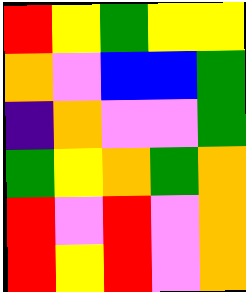[["red", "yellow", "green", "yellow", "yellow"], ["orange", "violet", "blue", "blue", "green"], ["indigo", "orange", "violet", "violet", "green"], ["green", "yellow", "orange", "green", "orange"], ["red", "violet", "red", "violet", "orange"], ["red", "yellow", "red", "violet", "orange"]]